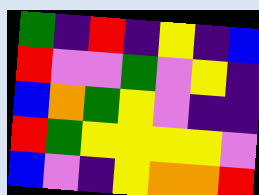[["green", "indigo", "red", "indigo", "yellow", "indigo", "blue"], ["red", "violet", "violet", "green", "violet", "yellow", "indigo"], ["blue", "orange", "green", "yellow", "violet", "indigo", "indigo"], ["red", "green", "yellow", "yellow", "yellow", "yellow", "violet"], ["blue", "violet", "indigo", "yellow", "orange", "orange", "red"]]